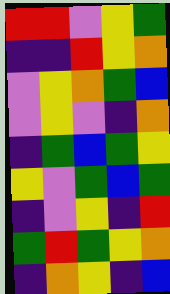[["red", "red", "violet", "yellow", "green"], ["indigo", "indigo", "red", "yellow", "orange"], ["violet", "yellow", "orange", "green", "blue"], ["violet", "yellow", "violet", "indigo", "orange"], ["indigo", "green", "blue", "green", "yellow"], ["yellow", "violet", "green", "blue", "green"], ["indigo", "violet", "yellow", "indigo", "red"], ["green", "red", "green", "yellow", "orange"], ["indigo", "orange", "yellow", "indigo", "blue"]]